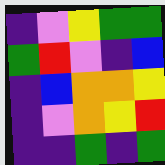[["indigo", "violet", "yellow", "green", "green"], ["green", "red", "violet", "indigo", "blue"], ["indigo", "blue", "orange", "orange", "yellow"], ["indigo", "violet", "orange", "yellow", "red"], ["indigo", "indigo", "green", "indigo", "green"]]